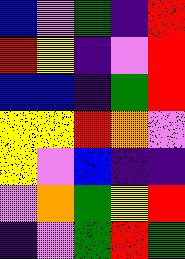[["blue", "violet", "green", "indigo", "red"], ["red", "yellow", "indigo", "violet", "red"], ["blue", "blue", "indigo", "green", "red"], ["yellow", "yellow", "red", "orange", "violet"], ["yellow", "violet", "blue", "indigo", "indigo"], ["violet", "orange", "green", "yellow", "red"], ["indigo", "violet", "green", "red", "green"]]